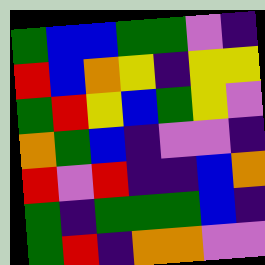[["green", "blue", "blue", "green", "green", "violet", "indigo"], ["red", "blue", "orange", "yellow", "indigo", "yellow", "yellow"], ["green", "red", "yellow", "blue", "green", "yellow", "violet"], ["orange", "green", "blue", "indigo", "violet", "violet", "indigo"], ["red", "violet", "red", "indigo", "indigo", "blue", "orange"], ["green", "indigo", "green", "green", "green", "blue", "indigo"], ["green", "red", "indigo", "orange", "orange", "violet", "violet"]]